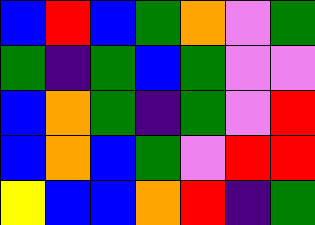[["blue", "red", "blue", "green", "orange", "violet", "green"], ["green", "indigo", "green", "blue", "green", "violet", "violet"], ["blue", "orange", "green", "indigo", "green", "violet", "red"], ["blue", "orange", "blue", "green", "violet", "red", "red"], ["yellow", "blue", "blue", "orange", "red", "indigo", "green"]]